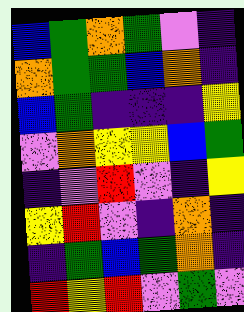[["blue", "green", "orange", "green", "violet", "indigo"], ["orange", "green", "green", "blue", "orange", "indigo"], ["blue", "green", "indigo", "indigo", "indigo", "yellow"], ["violet", "orange", "yellow", "yellow", "blue", "green"], ["indigo", "violet", "red", "violet", "indigo", "yellow"], ["yellow", "red", "violet", "indigo", "orange", "indigo"], ["indigo", "green", "blue", "green", "orange", "indigo"], ["red", "yellow", "red", "violet", "green", "violet"]]